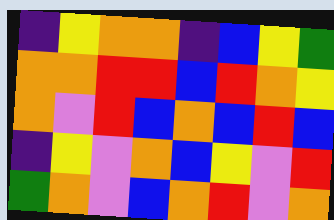[["indigo", "yellow", "orange", "orange", "indigo", "blue", "yellow", "green"], ["orange", "orange", "red", "red", "blue", "red", "orange", "yellow"], ["orange", "violet", "red", "blue", "orange", "blue", "red", "blue"], ["indigo", "yellow", "violet", "orange", "blue", "yellow", "violet", "red"], ["green", "orange", "violet", "blue", "orange", "red", "violet", "orange"]]